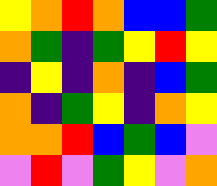[["yellow", "orange", "red", "orange", "blue", "blue", "green"], ["orange", "green", "indigo", "green", "yellow", "red", "yellow"], ["indigo", "yellow", "indigo", "orange", "indigo", "blue", "green"], ["orange", "indigo", "green", "yellow", "indigo", "orange", "yellow"], ["orange", "orange", "red", "blue", "green", "blue", "violet"], ["violet", "red", "violet", "green", "yellow", "violet", "orange"]]